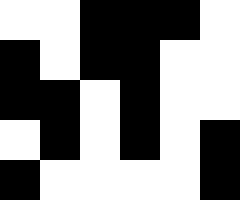[["white", "white", "black", "black", "black", "white"], ["black", "white", "black", "black", "white", "white"], ["black", "black", "white", "black", "white", "white"], ["white", "black", "white", "black", "white", "black"], ["black", "white", "white", "white", "white", "black"]]